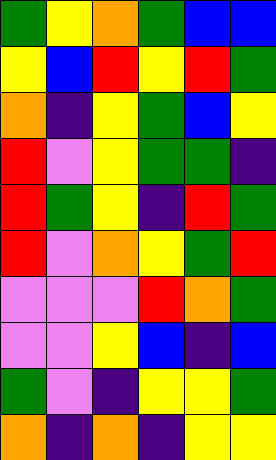[["green", "yellow", "orange", "green", "blue", "blue"], ["yellow", "blue", "red", "yellow", "red", "green"], ["orange", "indigo", "yellow", "green", "blue", "yellow"], ["red", "violet", "yellow", "green", "green", "indigo"], ["red", "green", "yellow", "indigo", "red", "green"], ["red", "violet", "orange", "yellow", "green", "red"], ["violet", "violet", "violet", "red", "orange", "green"], ["violet", "violet", "yellow", "blue", "indigo", "blue"], ["green", "violet", "indigo", "yellow", "yellow", "green"], ["orange", "indigo", "orange", "indigo", "yellow", "yellow"]]